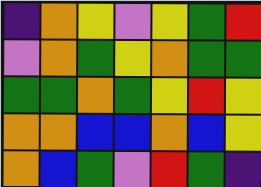[["indigo", "orange", "yellow", "violet", "yellow", "green", "red"], ["violet", "orange", "green", "yellow", "orange", "green", "green"], ["green", "green", "orange", "green", "yellow", "red", "yellow"], ["orange", "orange", "blue", "blue", "orange", "blue", "yellow"], ["orange", "blue", "green", "violet", "red", "green", "indigo"]]